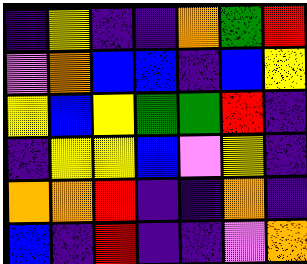[["indigo", "yellow", "indigo", "indigo", "orange", "green", "red"], ["violet", "orange", "blue", "blue", "indigo", "blue", "yellow"], ["yellow", "blue", "yellow", "green", "green", "red", "indigo"], ["indigo", "yellow", "yellow", "blue", "violet", "yellow", "indigo"], ["orange", "orange", "red", "indigo", "indigo", "orange", "indigo"], ["blue", "indigo", "red", "indigo", "indigo", "violet", "orange"]]